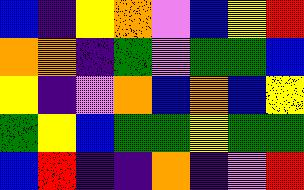[["blue", "indigo", "yellow", "orange", "violet", "blue", "yellow", "red"], ["orange", "orange", "indigo", "green", "violet", "green", "green", "blue"], ["yellow", "indigo", "violet", "orange", "blue", "orange", "blue", "yellow"], ["green", "yellow", "blue", "green", "green", "yellow", "green", "green"], ["blue", "red", "indigo", "indigo", "orange", "indigo", "violet", "red"]]